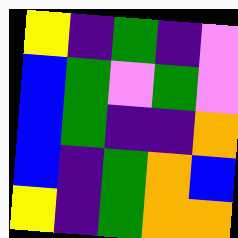[["yellow", "indigo", "green", "indigo", "violet"], ["blue", "green", "violet", "green", "violet"], ["blue", "green", "indigo", "indigo", "orange"], ["blue", "indigo", "green", "orange", "blue"], ["yellow", "indigo", "green", "orange", "orange"]]